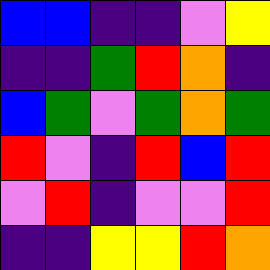[["blue", "blue", "indigo", "indigo", "violet", "yellow"], ["indigo", "indigo", "green", "red", "orange", "indigo"], ["blue", "green", "violet", "green", "orange", "green"], ["red", "violet", "indigo", "red", "blue", "red"], ["violet", "red", "indigo", "violet", "violet", "red"], ["indigo", "indigo", "yellow", "yellow", "red", "orange"]]